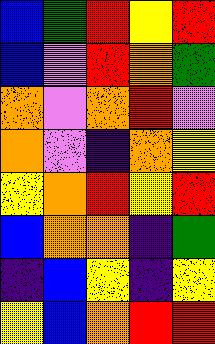[["blue", "green", "red", "yellow", "red"], ["blue", "violet", "red", "orange", "green"], ["orange", "violet", "orange", "red", "violet"], ["orange", "violet", "indigo", "orange", "yellow"], ["yellow", "orange", "red", "yellow", "red"], ["blue", "orange", "orange", "indigo", "green"], ["indigo", "blue", "yellow", "indigo", "yellow"], ["yellow", "blue", "orange", "red", "red"]]